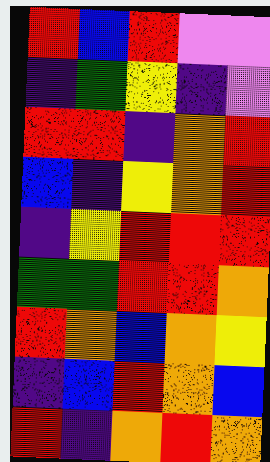[["red", "blue", "red", "violet", "violet"], ["indigo", "green", "yellow", "indigo", "violet"], ["red", "red", "indigo", "orange", "red"], ["blue", "indigo", "yellow", "orange", "red"], ["indigo", "yellow", "red", "red", "red"], ["green", "green", "red", "red", "orange"], ["red", "orange", "blue", "orange", "yellow"], ["indigo", "blue", "red", "orange", "blue"], ["red", "indigo", "orange", "red", "orange"]]